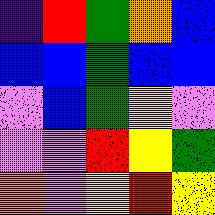[["indigo", "red", "green", "orange", "blue"], ["blue", "blue", "green", "blue", "blue"], ["violet", "blue", "green", "yellow", "violet"], ["violet", "violet", "red", "yellow", "green"], ["orange", "violet", "yellow", "red", "yellow"]]